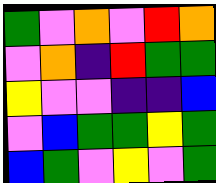[["green", "violet", "orange", "violet", "red", "orange"], ["violet", "orange", "indigo", "red", "green", "green"], ["yellow", "violet", "violet", "indigo", "indigo", "blue"], ["violet", "blue", "green", "green", "yellow", "green"], ["blue", "green", "violet", "yellow", "violet", "green"]]